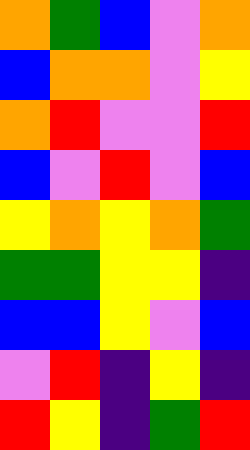[["orange", "green", "blue", "violet", "orange"], ["blue", "orange", "orange", "violet", "yellow"], ["orange", "red", "violet", "violet", "red"], ["blue", "violet", "red", "violet", "blue"], ["yellow", "orange", "yellow", "orange", "green"], ["green", "green", "yellow", "yellow", "indigo"], ["blue", "blue", "yellow", "violet", "blue"], ["violet", "red", "indigo", "yellow", "indigo"], ["red", "yellow", "indigo", "green", "red"]]